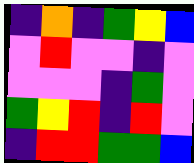[["indigo", "orange", "indigo", "green", "yellow", "blue"], ["violet", "red", "violet", "violet", "indigo", "violet"], ["violet", "violet", "violet", "indigo", "green", "violet"], ["green", "yellow", "red", "indigo", "red", "violet"], ["indigo", "red", "red", "green", "green", "blue"]]